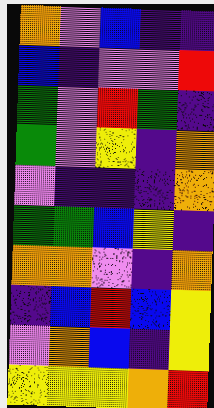[["orange", "violet", "blue", "indigo", "indigo"], ["blue", "indigo", "violet", "violet", "red"], ["green", "violet", "red", "green", "indigo"], ["green", "violet", "yellow", "indigo", "orange"], ["violet", "indigo", "indigo", "indigo", "orange"], ["green", "green", "blue", "yellow", "indigo"], ["orange", "orange", "violet", "indigo", "orange"], ["indigo", "blue", "red", "blue", "yellow"], ["violet", "orange", "blue", "indigo", "yellow"], ["yellow", "yellow", "yellow", "orange", "red"]]